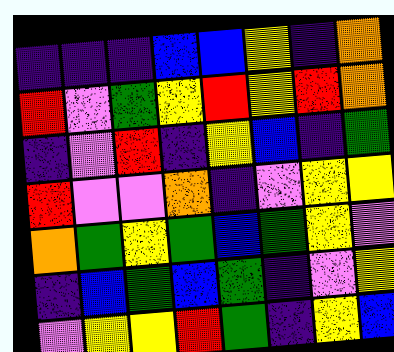[["indigo", "indigo", "indigo", "blue", "blue", "yellow", "indigo", "orange"], ["red", "violet", "green", "yellow", "red", "yellow", "red", "orange"], ["indigo", "violet", "red", "indigo", "yellow", "blue", "indigo", "green"], ["red", "violet", "violet", "orange", "indigo", "violet", "yellow", "yellow"], ["orange", "green", "yellow", "green", "blue", "green", "yellow", "violet"], ["indigo", "blue", "green", "blue", "green", "indigo", "violet", "yellow"], ["violet", "yellow", "yellow", "red", "green", "indigo", "yellow", "blue"]]